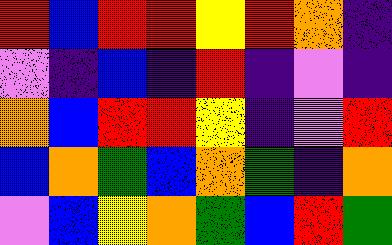[["red", "blue", "red", "red", "yellow", "red", "orange", "indigo"], ["violet", "indigo", "blue", "indigo", "red", "indigo", "violet", "indigo"], ["orange", "blue", "red", "red", "yellow", "indigo", "violet", "red"], ["blue", "orange", "green", "blue", "orange", "green", "indigo", "orange"], ["violet", "blue", "yellow", "orange", "green", "blue", "red", "green"]]